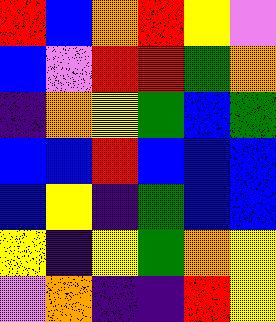[["red", "blue", "orange", "red", "yellow", "violet"], ["blue", "violet", "red", "red", "green", "orange"], ["indigo", "orange", "yellow", "green", "blue", "green"], ["blue", "blue", "red", "blue", "blue", "blue"], ["blue", "yellow", "indigo", "green", "blue", "blue"], ["yellow", "indigo", "yellow", "green", "orange", "yellow"], ["violet", "orange", "indigo", "indigo", "red", "yellow"]]